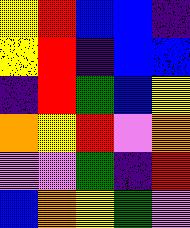[["yellow", "red", "blue", "blue", "indigo"], ["yellow", "red", "indigo", "blue", "blue"], ["indigo", "red", "green", "blue", "yellow"], ["orange", "yellow", "red", "violet", "orange"], ["violet", "violet", "green", "indigo", "red"], ["blue", "orange", "yellow", "green", "violet"]]